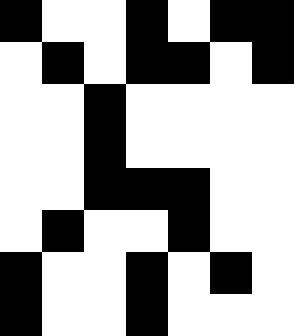[["black", "white", "white", "black", "white", "black", "black"], ["white", "black", "white", "black", "black", "white", "black"], ["white", "white", "black", "white", "white", "white", "white"], ["white", "white", "black", "white", "white", "white", "white"], ["white", "white", "black", "black", "black", "white", "white"], ["white", "black", "white", "white", "black", "white", "white"], ["black", "white", "white", "black", "white", "black", "white"], ["black", "white", "white", "black", "white", "white", "white"]]